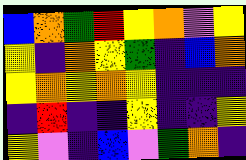[["blue", "orange", "green", "red", "yellow", "orange", "violet", "yellow"], ["yellow", "indigo", "orange", "yellow", "green", "indigo", "blue", "orange"], ["yellow", "orange", "yellow", "orange", "yellow", "indigo", "indigo", "indigo"], ["indigo", "red", "indigo", "indigo", "yellow", "indigo", "indigo", "yellow"], ["yellow", "violet", "indigo", "blue", "violet", "green", "orange", "indigo"]]